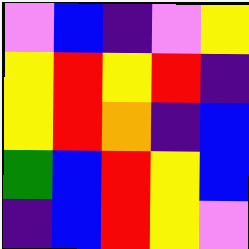[["violet", "blue", "indigo", "violet", "yellow"], ["yellow", "red", "yellow", "red", "indigo"], ["yellow", "red", "orange", "indigo", "blue"], ["green", "blue", "red", "yellow", "blue"], ["indigo", "blue", "red", "yellow", "violet"]]